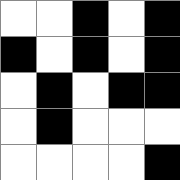[["white", "white", "black", "white", "black"], ["black", "white", "black", "white", "black"], ["white", "black", "white", "black", "black"], ["white", "black", "white", "white", "white"], ["white", "white", "white", "white", "black"]]